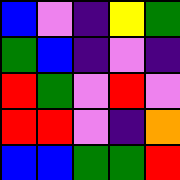[["blue", "violet", "indigo", "yellow", "green"], ["green", "blue", "indigo", "violet", "indigo"], ["red", "green", "violet", "red", "violet"], ["red", "red", "violet", "indigo", "orange"], ["blue", "blue", "green", "green", "red"]]